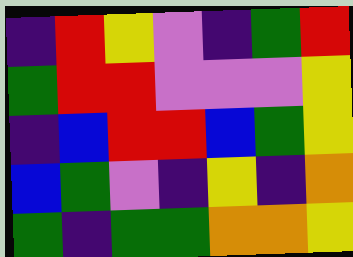[["indigo", "red", "yellow", "violet", "indigo", "green", "red"], ["green", "red", "red", "violet", "violet", "violet", "yellow"], ["indigo", "blue", "red", "red", "blue", "green", "yellow"], ["blue", "green", "violet", "indigo", "yellow", "indigo", "orange"], ["green", "indigo", "green", "green", "orange", "orange", "yellow"]]